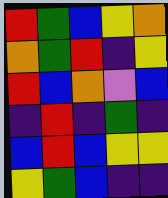[["red", "green", "blue", "yellow", "orange"], ["orange", "green", "red", "indigo", "yellow"], ["red", "blue", "orange", "violet", "blue"], ["indigo", "red", "indigo", "green", "indigo"], ["blue", "red", "blue", "yellow", "yellow"], ["yellow", "green", "blue", "indigo", "indigo"]]